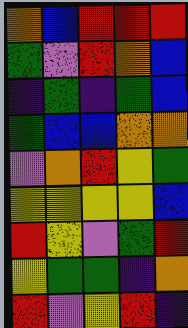[["orange", "blue", "red", "red", "red"], ["green", "violet", "red", "orange", "blue"], ["indigo", "green", "indigo", "green", "blue"], ["green", "blue", "blue", "orange", "orange"], ["violet", "orange", "red", "yellow", "green"], ["yellow", "yellow", "yellow", "yellow", "blue"], ["red", "yellow", "violet", "green", "red"], ["yellow", "green", "green", "indigo", "orange"], ["red", "violet", "yellow", "red", "indigo"]]